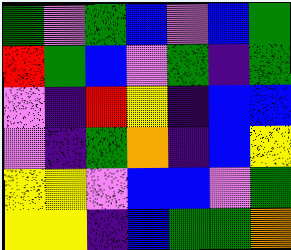[["green", "violet", "green", "blue", "violet", "blue", "green"], ["red", "green", "blue", "violet", "green", "indigo", "green"], ["violet", "indigo", "red", "yellow", "indigo", "blue", "blue"], ["violet", "indigo", "green", "orange", "indigo", "blue", "yellow"], ["yellow", "yellow", "violet", "blue", "blue", "violet", "green"], ["yellow", "yellow", "indigo", "blue", "green", "green", "orange"]]